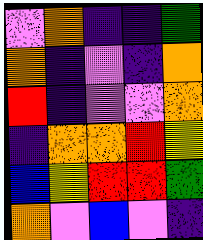[["violet", "orange", "indigo", "indigo", "green"], ["orange", "indigo", "violet", "indigo", "orange"], ["red", "indigo", "violet", "violet", "orange"], ["indigo", "orange", "orange", "red", "yellow"], ["blue", "yellow", "red", "red", "green"], ["orange", "violet", "blue", "violet", "indigo"]]